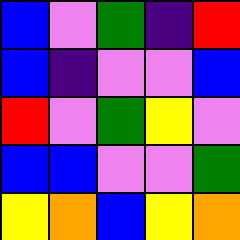[["blue", "violet", "green", "indigo", "red"], ["blue", "indigo", "violet", "violet", "blue"], ["red", "violet", "green", "yellow", "violet"], ["blue", "blue", "violet", "violet", "green"], ["yellow", "orange", "blue", "yellow", "orange"]]